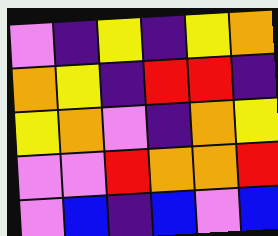[["violet", "indigo", "yellow", "indigo", "yellow", "orange"], ["orange", "yellow", "indigo", "red", "red", "indigo"], ["yellow", "orange", "violet", "indigo", "orange", "yellow"], ["violet", "violet", "red", "orange", "orange", "red"], ["violet", "blue", "indigo", "blue", "violet", "blue"]]